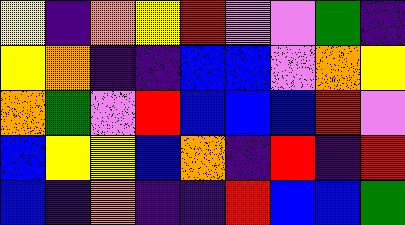[["yellow", "indigo", "orange", "yellow", "red", "violet", "violet", "green", "indigo"], ["yellow", "orange", "indigo", "indigo", "blue", "blue", "violet", "orange", "yellow"], ["orange", "green", "violet", "red", "blue", "blue", "blue", "red", "violet"], ["blue", "yellow", "yellow", "blue", "orange", "indigo", "red", "indigo", "red"], ["blue", "indigo", "orange", "indigo", "indigo", "red", "blue", "blue", "green"]]